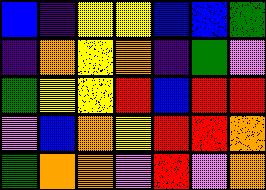[["blue", "indigo", "yellow", "yellow", "blue", "blue", "green"], ["indigo", "orange", "yellow", "orange", "indigo", "green", "violet"], ["green", "yellow", "yellow", "red", "blue", "red", "red"], ["violet", "blue", "orange", "yellow", "red", "red", "orange"], ["green", "orange", "orange", "violet", "red", "violet", "orange"]]